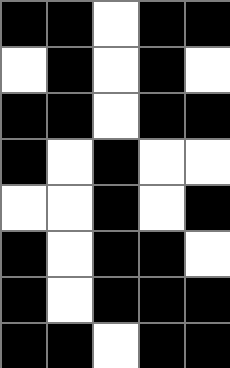[["black", "black", "white", "black", "black"], ["white", "black", "white", "black", "white"], ["black", "black", "white", "black", "black"], ["black", "white", "black", "white", "white"], ["white", "white", "black", "white", "black"], ["black", "white", "black", "black", "white"], ["black", "white", "black", "black", "black"], ["black", "black", "white", "black", "black"]]